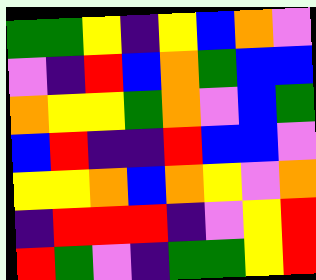[["green", "green", "yellow", "indigo", "yellow", "blue", "orange", "violet"], ["violet", "indigo", "red", "blue", "orange", "green", "blue", "blue"], ["orange", "yellow", "yellow", "green", "orange", "violet", "blue", "green"], ["blue", "red", "indigo", "indigo", "red", "blue", "blue", "violet"], ["yellow", "yellow", "orange", "blue", "orange", "yellow", "violet", "orange"], ["indigo", "red", "red", "red", "indigo", "violet", "yellow", "red"], ["red", "green", "violet", "indigo", "green", "green", "yellow", "red"]]